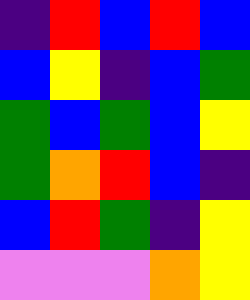[["indigo", "red", "blue", "red", "blue"], ["blue", "yellow", "indigo", "blue", "green"], ["green", "blue", "green", "blue", "yellow"], ["green", "orange", "red", "blue", "indigo"], ["blue", "red", "green", "indigo", "yellow"], ["violet", "violet", "violet", "orange", "yellow"]]